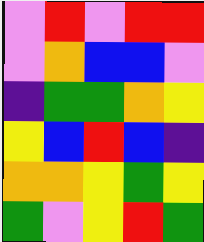[["violet", "red", "violet", "red", "red"], ["violet", "orange", "blue", "blue", "violet"], ["indigo", "green", "green", "orange", "yellow"], ["yellow", "blue", "red", "blue", "indigo"], ["orange", "orange", "yellow", "green", "yellow"], ["green", "violet", "yellow", "red", "green"]]